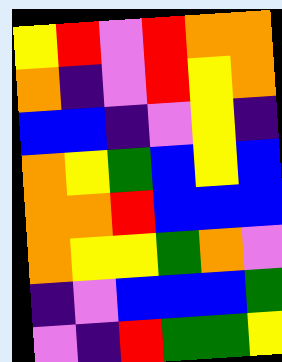[["yellow", "red", "violet", "red", "orange", "orange"], ["orange", "indigo", "violet", "red", "yellow", "orange"], ["blue", "blue", "indigo", "violet", "yellow", "indigo"], ["orange", "yellow", "green", "blue", "yellow", "blue"], ["orange", "orange", "red", "blue", "blue", "blue"], ["orange", "yellow", "yellow", "green", "orange", "violet"], ["indigo", "violet", "blue", "blue", "blue", "green"], ["violet", "indigo", "red", "green", "green", "yellow"]]